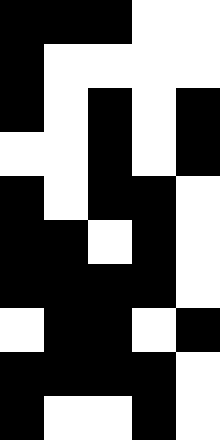[["black", "black", "black", "white", "white"], ["black", "white", "white", "white", "white"], ["black", "white", "black", "white", "black"], ["white", "white", "black", "white", "black"], ["black", "white", "black", "black", "white"], ["black", "black", "white", "black", "white"], ["black", "black", "black", "black", "white"], ["white", "black", "black", "white", "black"], ["black", "black", "black", "black", "white"], ["black", "white", "white", "black", "white"]]